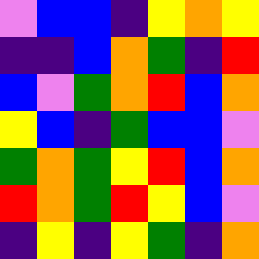[["violet", "blue", "blue", "indigo", "yellow", "orange", "yellow"], ["indigo", "indigo", "blue", "orange", "green", "indigo", "red"], ["blue", "violet", "green", "orange", "red", "blue", "orange"], ["yellow", "blue", "indigo", "green", "blue", "blue", "violet"], ["green", "orange", "green", "yellow", "red", "blue", "orange"], ["red", "orange", "green", "red", "yellow", "blue", "violet"], ["indigo", "yellow", "indigo", "yellow", "green", "indigo", "orange"]]